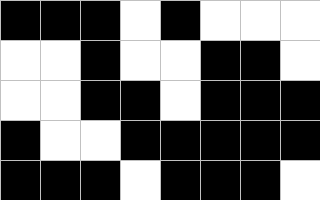[["black", "black", "black", "white", "black", "white", "white", "white"], ["white", "white", "black", "white", "white", "black", "black", "white"], ["white", "white", "black", "black", "white", "black", "black", "black"], ["black", "white", "white", "black", "black", "black", "black", "black"], ["black", "black", "black", "white", "black", "black", "black", "white"]]